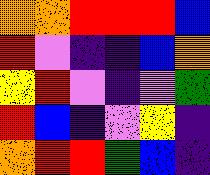[["orange", "orange", "red", "red", "red", "blue"], ["red", "violet", "indigo", "indigo", "blue", "orange"], ["yellow", "red", "violet", "indigo", "violet", "green"], ["red", "blue", "indigo", "violet", "yellow", "indigo"], ["orange", "red", "red", "green", "blue", "indigo"]]